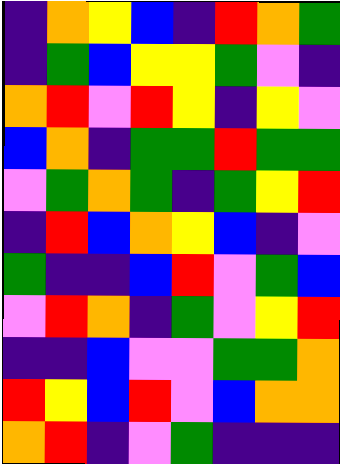[["indigo", "orange", "yellow", "blue", "indigo", "red", "orange", "green"], ["indigo", "green", "blue", "yellow", "yellow", "green", "violet", "indigo"], ["orange", "red", "violet", "red", "yellow", "indigo", "yellow", "violet"], ["blue", "orange", "indigo", "green", "green", "red", "green", "green"], ["violet", "green", "orange", "green", "indigo", "green", "yellow", "red"], ["indigo", "red", "blue", "orange", "yellow", "blue", "indigo", "violet"], ["green", "indigo", "indigo", "blue", "red", "violet", "green", "blue"], ["violet", "red", "orange", "indigo", "green", "violet", "yellow", "red"], ["indigo", "indigo", "blue", "violet", "violet", "green", "green", "orange"], ["red", "yellow", "blue", "red", "violet", "blue", "orange", "orange"], ["orange", "red", "indigo", "violet", "green", "indigo", "indigo", "indigo"]]